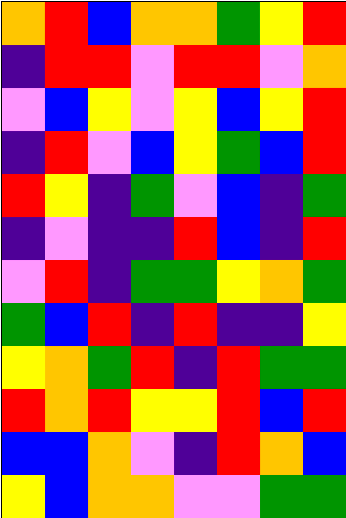[["orange", "red", "blue", "orange", "orange", "green", "yellow", "red"], ["indigo", "red", "red", "violet", "red", "red", "violet", "orange"], ["violet", "blue", "yellow", "violet", "yellow", "blue", "yellow", "red"], ["indigo", "red", "violet", "blue", "yellow", "green", "blue", "red"], ["red", "yellow", "indigo", "green", "violet", "blue", "indigo", "green"], ["indigo", "violet", "indigo", "indigo", "red", "blue", "indigo", "red"], ["violet", "red", "indigo", "green", "green", "yellow", "orange", "green"], ["green", "blue", "red", "indigo", "red", "indigo", "indigo", "yellow"], ["yellow", "orange", "green", "red", "indigo", "red", "green", "green"], ["red", "orange", "red", "yellow", "yellow", "red", "blue", "red"], ["blue", "blue", "orange", "violet", "indigo", "red", "orange", "blue"], ["yellow", "blue", "orange", "orange", "violet", "violet", "green", "green"]]